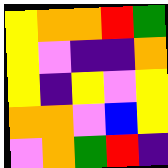[["yellow", "orange", "orange", "red", "green"], ["yellow", "violet", "indigo", "indigo", "orange"], ["yellow", "indigo", "yellow", "violet", "yellow"], ["orange", "orange", "violet", "blue", "yellow"], ["violet", "orange", "green", "red", "indigo"]]